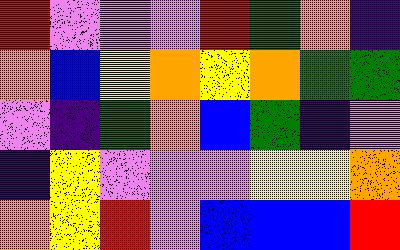[["red", "violet", "violet", "violet", "red", "green", "orange", "indigo"], ["orange", "blue", "yellow", "orange", "yellow", "orange", "green", "green"], ["violet", "indigo", "green", "orange", "blue", "green", "indigo", "violet"], ["indigo", "yellow", "violet", "violet", "violet", "yellow", "yellow", "orange"], ["orange", "yellow", "red", "violet", "blue", "blue", "blue", "red"]]